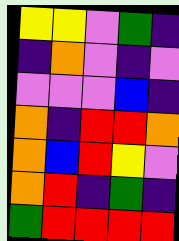[["yellow", "yellow", "violet", "green", "indigo"], ["indigo", "orange", "violet", "indigo", "violet"], ["violet", "violet", "violet", "blue", "indigo"], ["orange", "indigo", "red", "red", "orange"], ["orange", "blue", "red", "yellow", "violet"], ["orange", "red", "indigo", "green", "indigo"], ["green", "red", "red", "red", "red"]]